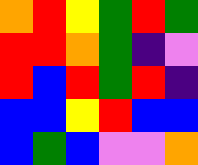[["orange", "red", "yellow", "green", "red", "green"], ["red", "red", "orange", "green", "indigo", "violet"], ["red", "blue", "red", "green", "red", "indigo"], ["blue", "blue", "yellow", "red", "blue", "blue"], ["blue", "green", "blue", "violet", "violet", "orange"]]